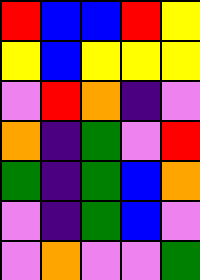[["red", "blue", "blue", "red", "yellow"], ["yellow", "blue", "yellow", "yellow", "yellow"], ["violet", "red", "orange", "indigo", "violet"], ["orange", "indigo", "green", "violet", "red"], ["green", "indigo", "green", "blue", "orange"], ["violet", "indigo", "green", "blue", "violet"], ["violet", "orange", "violet", "violet", "green"]]